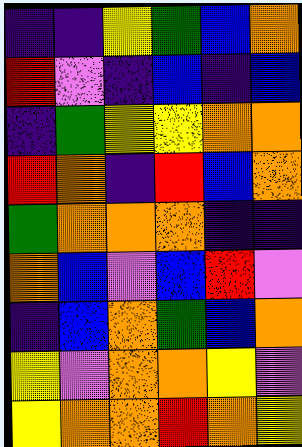[["indigo", "indigo", "yellow", "green", "blue", "orange"], ["red", "violet", "indigo", "blue", "indigo", "blue"], ["indigo", "green", "yellow", "yellow", "orange", "orange"], ["red", "orange", "indigo", "red", "blue", "orange"], ["green", "orange", "orange", "orange", "indigo", "indigo"], ["orange", "blue", "violet", "blue", "red", "violet"], ["indigo", "blue", "orange", "green", "blue", "orange"], ["yellow", "violet", "orange", "orange", "yellow", "violet"], ["yellow", "orange", "orange", "red", "orange", "yellow"]]